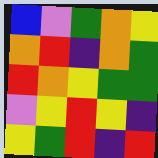[["blue", "violet", "green", "orange", "yellow"], ["orange", "red", "indigo", "orange", "green"], ["red", "orange", "yellow", "green", "green"], ["violet", "yellow", "red", "yellow", "indigo"], ["yellow", "green", "red", "indigo", "red"]]